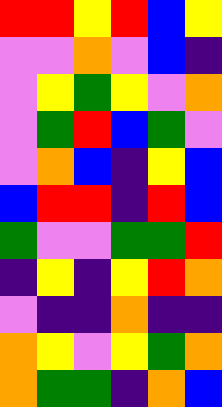[["red", "red", "yellow", "red", "blue", "yellow"], ["violet", "violet", "orange", "violet", "blue", "indigo"], ["violet", "yellow", "green", "yellow", "violet", "orange"], ["violet", "green", "red", "blue", "green", "violet"], ["violet", "orange", "blue", "indigo", "yellow", "blue"], ["blue", "red", "red", "indigo", "red", "blue"], ["green", "violet", "violet", "green", "green", "red"], ["indigo", "yellow", "indigo", "yellow", "red", "orange"], ["violet", "indigo", "indigo", "orange", "indigo", "indigo"], ["orange", "yellow", "violet", "yellow", "green", "orange"], ["orange", "green", "green", "indigo", "orange", "blue"]]